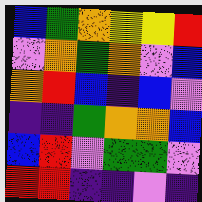[["blue", "green", "orange", "yellow", "yellow", "red"], ["violet", "orange", "green", "orange", "violet", "blue"], ["orange", "red", "blue", "indigo", "blue", "violet"], ["indigo", "indigo", "green", "orange", "orange", "blue"], ["blue", "red", "violet", "green", "green", "violet"], ["red", "red", "indigo", "indigo", "violet", "indigo"]]